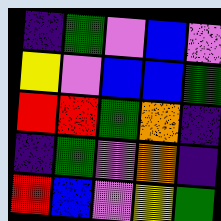[["indigo", "green", "violet", "blue", "violet"], ["yellow", "violet", "blue", "blue", "green"], ["red", "red", "green", "orange", "indigo"], ["indigo", "green", "violet", "orange", "indigo"], ["red", "blue", "violet", "yellow", "green"]]